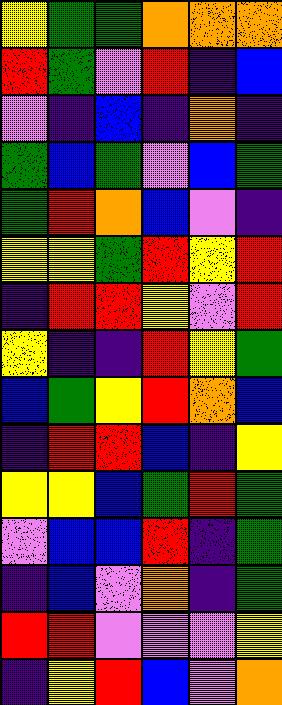[["yellow", "green", "green", "orange", "orange", "orange"], ["red", "green", "violet", "red", "indigo", "blue"], ["violet", "indigo", "blue", "indigo", "orange", "indigo"], ["green", "blue", "green", "violet", "blue", "green"], ["green", "red", "orange", "blue", "violet", "indigo"], ["yellow", "yellow", "green", "red", "yellow", "red"], ["indigo", "red", "red", "yellow", "violet", "red"], ["yellow", "indigo", "indigo", "red", "yellow", "green"], ["blue", "green", "yellow", "red", "orange", "blue"], ["indigo", "red", "red", "blue", "indigo", "yellow"], ["yellow", "yellow", "blue", "green", "red", "green"], ["violet", "blue", "blue", "red", "indigo", "green"], ["indigo", "blue", "violet", "orange", "indigo", "green"], ["red", "red", "violet", "violet", "violet", "yellow"], ["indigo", "yellow", "red", "blue", "violet", "orange"]]